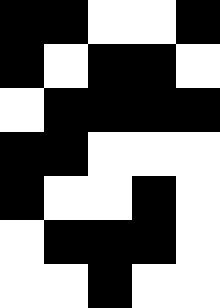[["black", "black", "white", "white", "black"], ["black", "white", "black", "black", "white"], ["white", "black", "black", "black", "black"], ["black", "black", "white", "white", "white"], ["black", "white", "white", "black", "white"], ["white", "black", "black", "black", "white"], ["white", "white", "black", "white", "white"]]